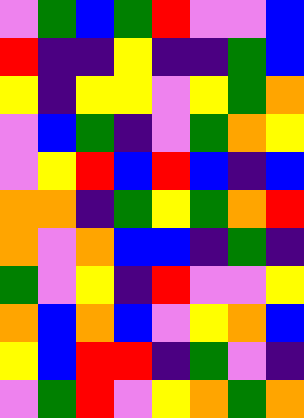[["violet", "green", "blue", "green", "red", "violet", "violet", "blue"], ["red", "indigo", "indigo", "yellow", "indigo", "indigo", "green", "blue"], ["yellow", "indigo", "yellow", "yellow", "violet", "yellow", "green", "orange"], ["violet", "blue", "green", "indigo", "violet", "green", "orange", "yellow"], ["violet", "yellow", "red", "blue", "red", "blue", "indigo", "blue"], ["orange", "orange", "indigo", "green", "yellow", "green", "orange", "red"], ["orange", "violet", "orange", "blue", "blue", "indigo", "green", "indigo"], ["green", "violet", "yellow", "indigo", "red", "violet", "violet", "yellow"], ["orange", "blue", "orange", "blue", "violet", "yellow", "orange", "blue"], ["yellow", "blue", "red", "red", "indigo", "green", "violet", "indigo"], ["violet", "green", "red", "violet", "yellow", "orange", "green", "orange"]]